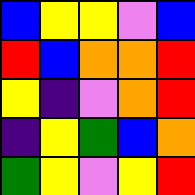[["blue", "yellow", "yellow", "violet", "blue"], ["red", "blue", "orange", "orange", "red"], ["yellow", "indigo", "violet", "orange", "red"], ["indigo", "yellow", "green", "blue", "orange"], ["green", "yellow", "violet", "yellow", "red"]]